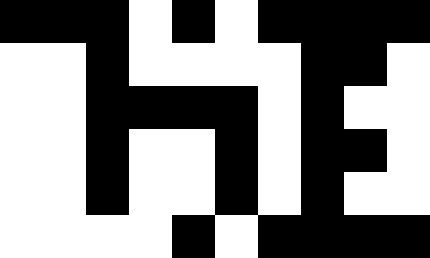[["black", "black", "black", "white", "black", "white", "black", "black", "black", "black"], ["white", "white", "black", "white", "white", "white", "white", "black", "black", "white"], ["white", "white", "black", "black", "black", "black", "white", "black", "white", "white"], ["white", "white", "black", "white", "white", "black", "white", "black", "black", "white"], ["white", "white", "black", "white", "white", "black", "white", "black", "white", "white"], ["white", "white", "white", "white", "black", "white", "black", "black", "black", "black"]]